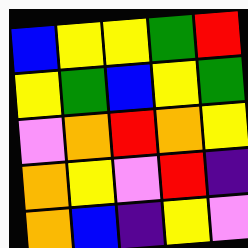[["blue", "yellow", "yellow", "green", "red"], ["yellow", "green", "blue", "yellow", "green"], ["violet", "orange", "red", "orange", "yellow"], ["orange", "yellow", "violet", "red", "indigo"], ["orange", "blue", "indigo", "yellow", "violet"]]